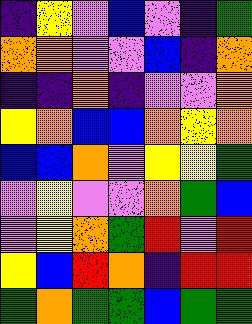[["indigo", "yellow", "violet", "blue", "violet", "indigo", "green"], ["orange", "orange", "violet", "violet", "blue", "indigo", "orange"], ["indigo", "indigo", "orange", "indigo", "violet", "violet", "orange"], ["yellow", "orange", "blue", "blue", "orange", "yellow", "orange"], ["blue", "blue", "orange", "violet", "yellow", "yellow", "green"], ["violet", "yellow", "violet", "violet", "orange", "green", "blue"], ["violet", "yellow", "orange", "green", "red", "violet", "red"], ["yellow", "blue", "red", "orange", "indigo", "red", "red"], ["green", "orange", "green", "green", "blue", "green", "green"]]